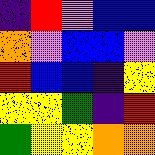[["indigo", "red", "violet", "blue", "blue"], ["orange", "violet", "blue", "blue", "violet"], ["red", "blue", "blue", "indigo", "yellow"], ["yellow", "yellow", "green", "indigo", "red"], ["green", "yellow", "yellow", "orange", "orange"]]